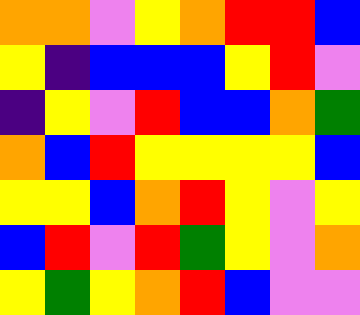[["orange", "orange", "violet", "yellow", "orange", "red", "red", "blue"], ["yellow", "indigo", "blue", "blue", "blue", "yellow", "red", "violet"], ["indigo", "yellow", "violet", "red", "blue", "blue", "orange", "green"], ["orange", "blue", "red", "yellow", "yellow", "yellow", "yellow", "blue"], ["yellow", "yellow", "blue", "orange", "red", "yellow", "violet", "yellow"], ["blue", "red", "violet", "red", "green", "yellow", "violet", "orange"], ["yellow", "green", "yellow", "orange", "red", "blue", "violet", "violet"]]